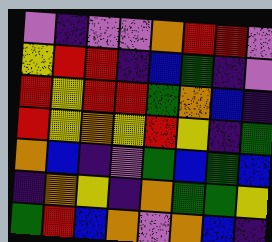[["violet", "indigo", "violet", "violet", "orange", "red", "red", "violet"], ["yellow", "red", "red", "indigo", "blue", "green", "indigo", "violet"], ["red", "yellow", "red", "red", "green", "orange", "blue", "indigo"], ["red", "yellow", "orange", "yellow", "red", "yellow", "indigo", "green"], ["orange", "blue", "indigo", "violet", "green", "blue", "green", "blue"], ["indigo", "orange", "yellow", "indigo", "orange", "green", "green", "yellow"], ["green", "red", "blue", "orange", "violet", "orange", "blue", "indigo"]]